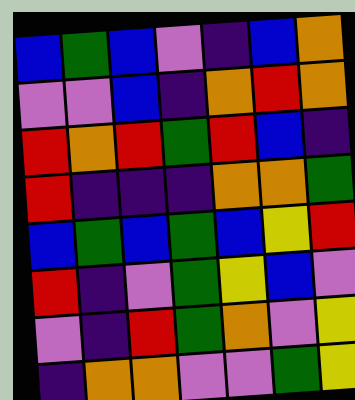[["blue", "green", "blue", "violet", "indigo", "blue", "orange"], ["violet", "violet", "blue", "indigo", "orange", "red", "orange"], ["red", "orange", "red", "green", "red", "blue", "indigo"], ["red", "indigo", "indigo", "indigo", "orange", "orange", "green"], ["blue", "green", "blue", "green", "blue", "yellow", "red"], ["red", "indigo", "violet", "green", "yellow", "blue", "violet"], ["violet", "indigo", "red", "green", "orange", "violet", "yellow"], ["indigo", "orange", "orange", "violet", "violet", "green", "yellow"]]